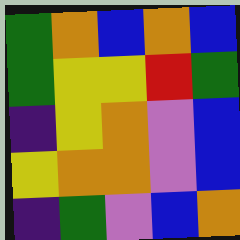[["green", "orange", "blue", "orange", "blue"], ["green", "yellow", "yellow", "red", "green"], ["indigo", "yellow", "orange", "violet", "blue"], ["yellow", "orange", "orange", "violet", "blue"], ["indigo", "green", "violet", "blue", "orange"]]